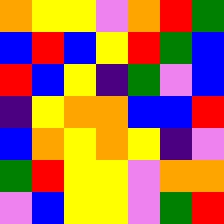[["orange", "yellow", "yellow", "violet", "orange", "red", "green"], ["blue", "red", "blue", "yellow", "red", "green", "blue"], ["red", "blue", "yellow", "indigo", "green", "violet", "blue"], ["indigo", "yellow", "orange", "orange", "blue", "blue", "red"], ["blue", "orange", "yellow", "orange", "yellow", "indigo", "violet"], ["green", "red", "yellow", "yellow", "violet", "orange", "orange"], ["violet", "blue", "yellow", "yellow", "violet", "green", "red"]]